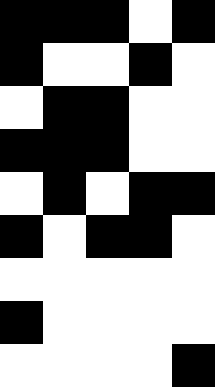[["black", "black", "black", "white", "black"], ["black", "white", "white", "black", "white"], ["white", "black", "black", "white", "white"], ["black", "black", "black", "white", "white"], ["white", "black", "white", "black", "black"], ["black", "white", "black", "black", "white"], ["white", "white", "white", "white", "white"], ["black", "white", "white", "white", "white"], ["white", "white", "white", "white", "black"]]